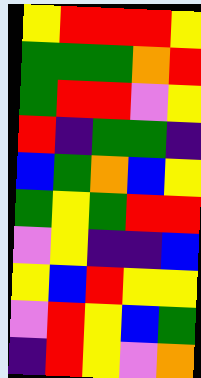[["yellow", "red", "red", "red", "yellow"], ["green", "green", "green", "orange", "red"], ["green", "red", "red", "violet", "yellow"], ["red", "indigo", "green", "green", "indigo"], ["blue", "green", "orange", "blue", "yellow"], ["green", "yellow", "green", "red", "red"], ["violet", "yellow", "indigo", "indigo", "blue"], ["yellow", "blue", "red", "yellow", "yellow"], ["violet", "red", "yellow", "blue", "green"], ["indigo", "red", "yellow", "violet", "orange"]]